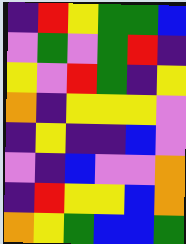[["indigo", "red", "yellow", "green", "green", "blue"], ["violet", "green", "violet", "green", "red", "indigo"], ["yellow", "violet", "red", "green", "indigo", "yellow"], ["orange", "indigo", "yellow", "yellow", "yellow", "violet"], ["indigo", "yellow", "indigo", "indigo", "blue", "violet"], ["violet", "indigo", "blue", "violet", "violet", "orange"], ["indigo", "red", "yellow", "yellow", "blue", "orange"], ["orange", "yellow", "green", "blue", "blue", "green"]]